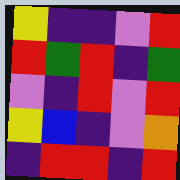[["yellow", "indigo", "indigo", "violet", "red"], ["red", "green", "red", "indigo", "green"], ["violet", "indigo", "red", "violet", "red"], ["yellow", "blue", "indigo", "violet", "orange"], ["indigo", "red", "red", "indigo", "red"]]